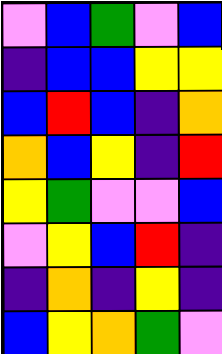[["violet", "blue", "green", "violet", "blue"], ["indigo", "blue", "blue", "yellow", "yellow"], ["blue", "red", "blue", "indigo", "orange"], ["orange", "blue", "yellow", "indigo", "red"], ["yellow", "green", "violet", "violet", "blue"], ["violet", "yellow", "blue", "red", "indigo"], ["indigo", "orange", "indigo", "yellow", "indigo"], ["blue", "yellow", "orange", "green", "violet"]]